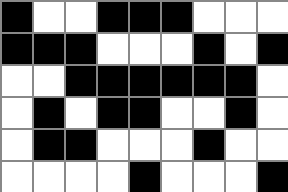[["black", "white", "white", "black", "black", "black", "white", "white", "white"], ["black", "black", "black", "white", "white", "white", "black", "white", "black"], ["white", "white", "black", "black", "black", "black", "black", "black", "white"], ["white", "black", "white", "black", "black", "white", "white", "black", "white"], ["white", "black", "black", "white", "white", "white", "black", "white", "white"], ["white", "white", "white", "white", "black", "white", "white", "white", "black"]]